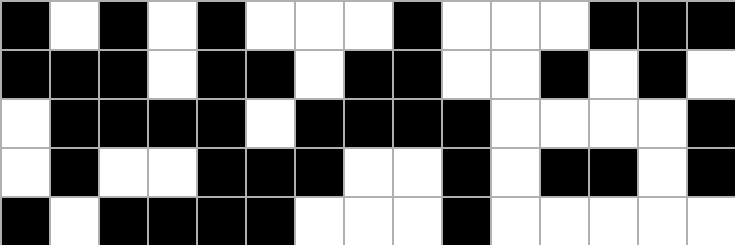[["black", "white", "black", "white", "black", "white", "white", "white", "black", "white", "white", "white", "black", "black", "black"], ["black", "black", "black", "white", "black", "black", "white", "black", "black", "white", "white", "black", "white", "black", "white"], ["white", "black", "black", "black", "black", "white", "black", "black", "black", "black", "white", "white", "white", "white", "black"], ["white", "black", "white", "white", "black", "black", "black", "white", "white", "black", "white", "black", "black", "white", "black"], ["black", "white", "black", "black", "black", "black", "white", "white", "white", "black", "white", "white", "white", "white", "white"]]